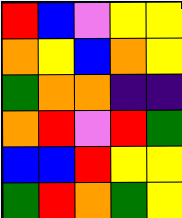[["red", "blue", "violet", "yellow", "yellow"], ["orange", "yellow", "blue", "orange", "yellow"], ["green", "orange", "orange", "indigo", "indigo"], ["orange", "red", "violet", "red", "green"], ["blue", "blue", "red", "yellow", "yellow"], ["green", "red", "orange", "green", "yellow"]]